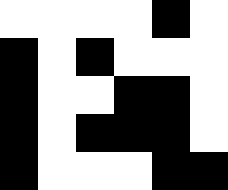[["white", "white", "white", "white", "black", "white"], ["black", "white", "black", "white", "white", "white"], ["black", "white", "white", "black", "black", "white"], ["black", "white", "black", "black", "black", "white"], ["black", "white", "white", "white", "black", "black"]]